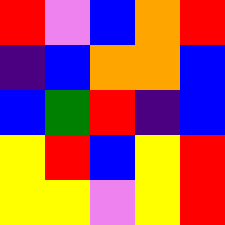[["red", "violet", "blue", "orange", "red"], ["indigo", "blue", "orange", "orange", "blue"], ["blue", "green", "red", "indigo", "blue"], ["yellow", "red", "blue", "yellow", "red"], ["yellow", "yellow", "violet", "yellow", "red"]]